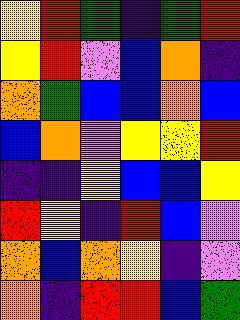[["yellow", "red", "green", "indigo", "green", "red"], ["yellow", "red", "violet", "blue", "orange", "indigo"], ["orange", "green", "blue", "blue", "orange", "blue"], ["blue", "orange", "violet", "yellow", "yellow", "red"], ["indigo", "indigo", "yellow", "blue", "blue", "yellow"], ["red", "yellow", "indigo", "red", "blue", "violet"], ["orange", "blue", "orange", "yellow", "indigo", "violet"], ["orange", "indigo", "red", "red", "blue", "green"]]